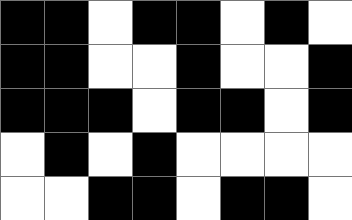[["black", "black", "white", "black", "black", "white", "black", "white"], ["black", "black", "white", "white", "black", "white", "white", "black"], ["black", "black", "black", "white", "black", "black", "white", "black"], ["white", "black", "white", "black", "white", "white", "white", "white"], ["white", "white", "black", "black", "white", "black", "black", "white"]]